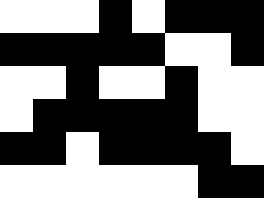[["white", "white", "white", "black", "white", "black", "black", "black"], ["black", "black", "black", "black", "black", "white", "white", "black"], ["white", "white", "black", "white", "white", "black", "white", "white"], ["white", "black", "black", "black", "black", "black", "white", "white"], ["black", "black", "white", "black", "black", "black", "black", "white"], ["white", "white", "white", "white", "white", "white", "black", "black"]]